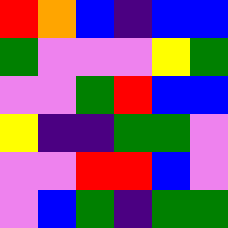[["red", "orange", "blue", "indigo", "blue", "blue"], ["green", "violet", "violet", "violet", "yellow", "green"], ["violet", "violet", "green", "red", "blue", "blue"], ["yellow", "indigo", "indigo", "green", "green", "violet"], ["violet", "violet", "red", "red", "blue", "violet"], ["violet", "blue", "green", "indigo", "green", "green"]]